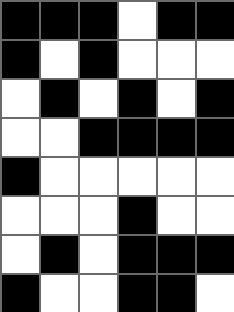[["black", "black", "black", "white", "black", "black"], ["black", "white", "black", "white", "white", "white"], ["white", "black", "white", "black", "white", "black"], ["white", "white", "black", "black", "black", "black"], ["black", "white", "white", "white", "white", "white"], ["white", "white", "white", "black", "white", "white"], ["white", "black", "white", "black", "black", "black"], ["black", "white", "white", "black", "black", "white"]]